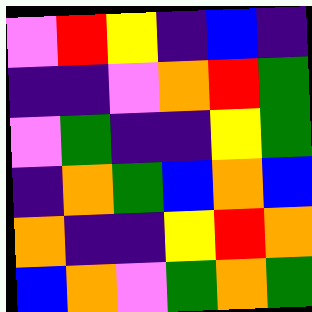[["violet", "red", "yellow", "indigo", "blue", "indigo"], ["indigo", "indigo", "violet", "orange", "red", "green"], ["violet", "green", "indigo", "indigo", "yellow", "green"], ["indigo", "orange", "green", "blue", "orange", "blue"], ["orange", "indigo", "indigo", "yellow", "red", "orange"], ["blue", "orange", "violet", "green", "orange", "green"]]